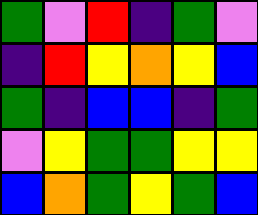[["green", "violet", "red", "indigo", "green", "violet"], ["indigo", "red", "yellow", "orange", "yellow", "blue"], ["green", "indigo", "blue", "blue", "indigo", "green"], ["violet", "yellow", "green", "green", "yellow", "yellow"], ["blue", "orange", "green", "yellow", "green", "blue"]]